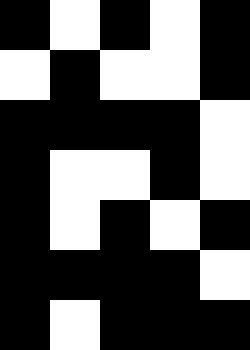[["black", "white", "black", "white", "black"], ["white", "black", "white", "white", "black"], ["black", "black", "black", "black", "white"], ["black", "white", "white", "black", "white"], ["black", "white", "black", "white", "black"], ["black", "black", "black", "black", "white"], ["black", "white", "black", "black", "black"]]